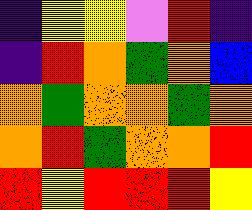[["indigo", "yellow", "yellow", "violet", "red", "indigo"], ["indigo", "red", "orange", "green", "orange", "blue"], ["orange", "green", "orange", "orange", "green", "orange"], ["orange", "red", "green", "orange", "orange", "red"], ["red", "yellow", "red", "red", "red", "yellow"]]